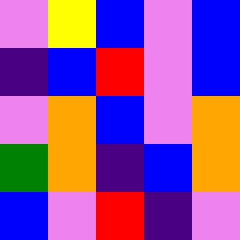[["violet", "yellow", "blue", "violet", "blue"], ["indigo", "blue", "red", "violet", "blue"], ["violet", "orange", "blue", "violet", "orange"], ["green", "orange", "indigo", "blue", "orange"], ["blue", "violet", "red", "indigo", "violet"]]